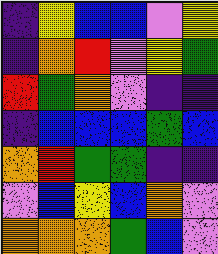[["indigo", "yellow", "blue", "blue", "violet", "yellow"], ["indigo", "orange", "red", "violet", "yellow", "green"], ["red", "green", "orange", "violet", "indigo", "indigo"], ["indigo", "blue", "blue", "blue", "green", "blue"], ["orange", "red", "green", "green", "indigo", "indigo"], ["violet", "blue", "yellow", "blue", "orange", "violet"], ["orange", "orange", "orange", "green", "blue", "violet"]]